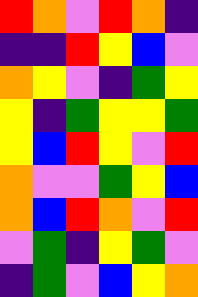[["red", "orange", "violet", "red", "orange", "indigo"], ["indigo", "indigo", "red", "yellow", "blue", "violet"], ["orange", "yellow", "violet", "indigo", "green", "yellow"], ["yellow", "indigo", "green", "yellow", "yellow", "green"], ["yellow", "blue", "red", "yellow", "violet", "red"], ["orange", "violet", "violet", "green", "yellow", "blue"], ["orange", "blue", "red", "orange", "violet", "red"], ["violet", "green", "indigo", "yellow", "green", "violet"], ["indigo", "green", "violet", "blue", "yellow", "orange"]]